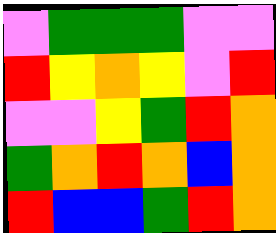[["violet", "green", "green", "green", "violet", "violet"], ["red", "yellow", "orange", "yellow", "violet", "red"], ["violet", "violet", "yellow", "green", "red", "orange"], ["green", "orange", "red", "orange", "blue", "orange"], ["red", "blue", "blue", "green", "red", "orange"]]